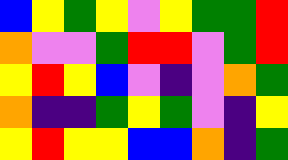[["blue", "yellow", "green", "yellow", "violet", "yellow", "green", "green", "red"], ["orange", "violet", "violet", "green", "red", "red", "violet", "green", "red"], ["yellow", "red", "yellow", "blue", "violet", "indigo", "violet", "orange", "green"], ["orange", "indigo", "indigo", "green", "yellow", "green", "violet", "indigo", "yellow"], ["yellow", "red", "yellow", "yellow", "blue", "blue", "orange", "indigo", "green"]]